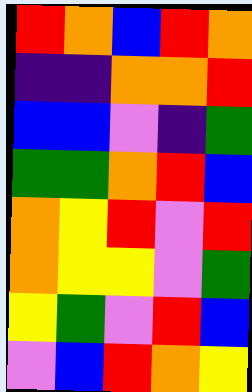[["red", "orange", "blue", "red", "orange"], ["indigo", "indigo", "orange", "orange", "red"], ["blue", "blue", "violet", "indigo", "green"], ["green", "green", "orange", "red", "blue"], ["orange", "yellow", "red", "violet", "red"], ["orange", "yellow", "yellow", "violet", "green"], ["yellow", "green", "violet", "red", "blue"], ["violet", "blue", "red", "orange", "yellow"]]